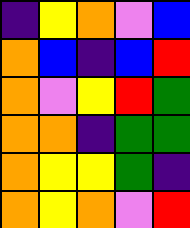[["indigo", "yellow", "orange", "violet", "blue"], ["orange", "blue", "indigo", "blue", "red"], ["orange", "violet", "yellow", "red", "green"], ["orange", "orange", "indigo", "green", "green"], ["orange", "yellow", "yellow", "green", "indigo"], ["orange", "yellow", "orange", "violet", "red"]]